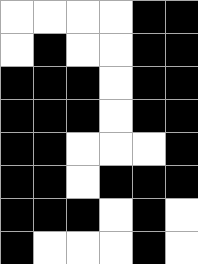[["white", "white", "white", "white", "black", "black"], ["white", "black", "white", "white", "black", "black"], ["black", "black", "black", "white", "black", "black"], ["black", "black", "black", "white", "black", "black"], ["black", "black", "white", "white", "white", "black"], ["black", "black", "white", "black", "black", "black"], ["black", "black", "black", "white", "black", "white"], ["black", "white", "white", "white", "black", "white"]]